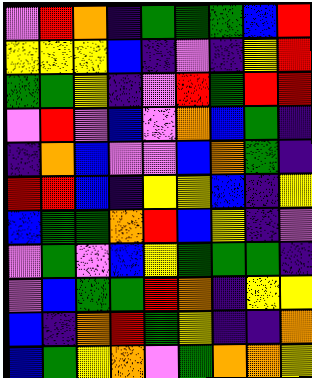[["violet", "red", "orange", "indigo", "green", "green", "green", "blue", "red"], ["yellow", "yellow", "yellow", "blue", "indigo", "violet", "indigo", "yellow", "red"], ["green", "green", "yellow", "indigo", "violet", "red", "green", "red", "red"], ["violet", "red", "violet", "blue", "violet", "orange", "blue", "green", "indigo"], ["indigo", "orange", "blue", "violet", "violet", "blue", "orange", "green", "indigo"], ["red", "red", "blue", "indigo", "yellow", "yellow", "blue", "indigo", "yellow"], ["blue", "green", "green", "orange", "red", "blue", "yellow", "indigo", "violet"], ["violet", "green", "violet", "blue", "yellow", "green", "green", "green", "indigo"], ["violet", "blue", "green", "green", "red", "orange", "indigo", "yellow", "yellow"], ["blue", "indigo", "orange", "red", "green", "yellow", "indigo", "indigo", "orange"], ["blue", "green", "yellow", "orange", "violet", "green", "orange", "orange", "yellow"]]